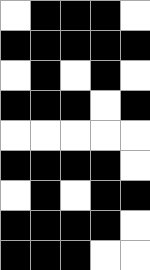[["white", "black", "black", "black", "white"], ["black", "black", "black", "black", "black"], ["white", "black", "white", "black", "white"], ["black", "black", "black", "white", "black"], ["white", "white", "white", "white", "white"], ["black", "black", "black", "black", "white"], ["white", "black", "white", "black", "black"], ["black", "black", "black", "black", "white"], ["black", "black", "black", "white", "white"]]